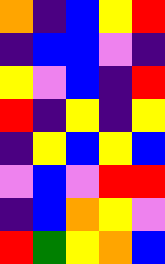[["orange", "indigo", "blue", "yellow", "red"], ["indigo", "blue", "blue", "violet", "indigo"], ["yellow", "violet", "blue", "indigo", "red"], ["red", "indigo", "yellow", "indigo", "yellow"], ["indigo", "yellow", "blue", "yellow", "blue"], ["violet", "blue", "violet", "red", "red"], ["indigo", "blue", "orange", "yellow", "violet"], ["red", "green", "yellow", "orange", "blue"]]